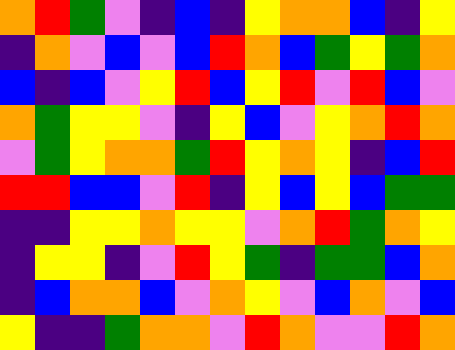[["orange", "red", "green", "violet", "indigo", "blue", "indigo", "yellow", "orange", "orange", "blue", "indigo", "yellow"], ["indigo", "orange", "violet", "blue", "violet", "blue", "red", "orange", "blue", "green", "yellow", "green", "orange"], ["blue", "indigo", "blue", "violet", "yellow", "red", "blue", "yellow", "red", "violet", "red", "blue", "violet"], ["orange", "green", "yellow", "yellow", "violet", "indigo", "yellow", "blue", "violet", "yellow", "orange", "red", "orange"], ["violet", "green", "yellow", "orange", "orange", "green", "red", "yellow", "orange", "yellow", "indigo", "blue", "red"], ["red", "red", "blue", "blue", "violet", "red", "indigo", "yellow", "blue", "yellow", "blue", "green", "green"], ["indigo", "indigo", "yellow", "yellow", "orange", "yellow", "yellow", "violet", "orange", "red", "green", "orange", "yellow"], ["indigo", "yellow", "yellow", "indigo", "violet", "red", "yellow", "green", "indigo", "green", "green", "blue", "orange"], ["indigo", "blue", "orange", "orange", "blue", "violet", "orange", "yellow", "violet", "blue", "orange", "violet", "blue"], ["yellow", "indigo", "indigo", "green", "orange", "orange", "violet", "red", "orange", "violet", "violet", "red", "orange"]]